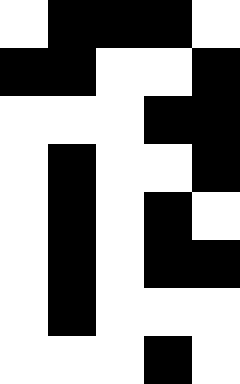[["white", "black", "black", "black", "white"], ["black", "black", "white", "white", "black"], ["white", "white", "white", "black", "black"], ["white", "black", "white", "white", "black"], ["white", "black", "white", "black", "white"], ["white", "black", "white", "black", "black"], ["white", "black", "white", "white", "white"], ["white", "white", "white", "black", "white"]]